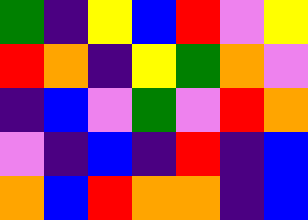[["green", "indigo", "yellow", "blue", "red", "violet", "yellow"], ["red", "orange", "indigo", "yellow", "green", "orange", "violet"], ["indigo", "blue", "violet", "green", "violet", "red", "orange"], ["violet", "indigo", "blue", "indigo", "red", "indigo", "blue"], ["orange", "blue", "red", "orange", "orange", "indigo", "blue"]]